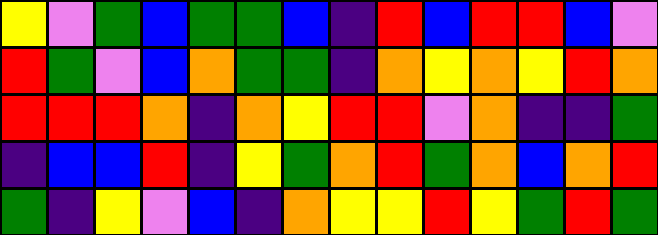[["yellow", "violet", "green", "blue", "green", "green", "blue", "indigo", "red", "blue", "red", "red", "blue", "violet"], ["red", "green", "violet", "blue", "orange", "green", "green", "indigo", "orange", "yellow", "orange", "yellow", "red", "orange"], ["red", "red", "red", "orange", "indigo", "orange", "yellow", "red", "red", "violet", "orange", "indigo", "indigo", "green"], ["indigo", "blue", "blue", "red", "indigo", "yellow", "green", "orange", "red", "green", "orange", "blue", "orange", "red"], ["green", "indigo", "yellow", "violet", "blue", "indigo", "orange", "yellow", "yellow", "red", "yellow", "green", "red", "green"]]